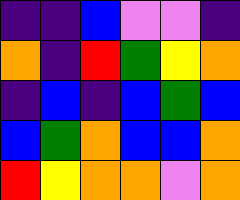[["indigo", "indigo", "blue", "violet", "violet", "indigo"], ["orange", "indigo", "red", "green", "yellow", "orange"], ["indigo", "blue", "indigo", "blue", "green", "blue"], ["blue", "green", "orange", "blue", "blue", "orange"], ["red", "yellow", "orange", "orange", "violet", "orange"]]